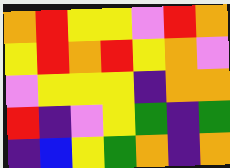[["orange", "red", "yellow", "yellow", "violet", "red", "orange"], ["yellow", "red", "orange", "red", "yellow", "orange", "violet"], ["violet", "yellow", "yellow", "yellow", "indigo", "orange", "orange"], ["red", "indigo", "violet", "yellow", "green", "indigo", "green"], ["indigo", "blue", "yellow", "green", "orange", "indigo", "orange"]]